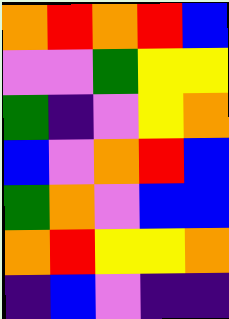[["orange", "red", "orange", "red", "blue"], ["violet", "violet", "green", "yellow", "yellow"], ["green", "indigo", "violet", "yellow", "orange"], ["blue", "violet", "orange", "red", "blue"], ["green", "orange", "violet", "blue", "blue"], ["orange", "red", "yellow", "yellow", "orange"], ["indigo", "blue", "violet", "indigo", "indigo"]]